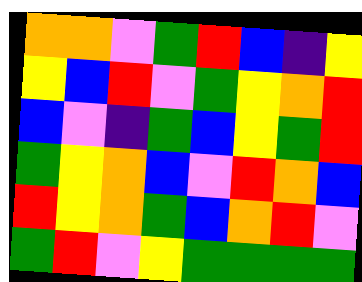[["orange", "orange", "violet", "green", "red", "blue", "indigo", "yellow"], ["yellow", "blue", "red", "violet", "green", "yellow", "orange", "red"], ["blue", "violet", "indigo", "green", "blue", "yellow", "green", "red"], ["green", "yellow", "orange", "blue", "violet", "red", "orange", "blue"], ["red", "yellow", "orange", "green", "blue", "orange", "red", "violet"], ["green", "red", "violet", "yellow", "green", "green", "green", "green"]]